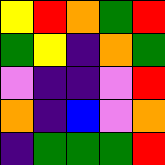[["yellow", "red", "orange", "green", "red"], ["green", "yellow", "indigo", "orange", "green"], ["violet", "indigo", "indigo", "violet", "red"], ["orange", "indigo", "blue", "violet", "orange"], ["indigo", "green", "green", "green", "red"]]